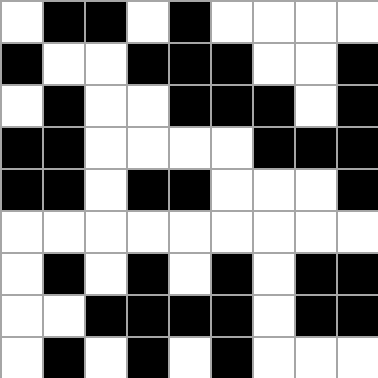[["white", "black", "black", "white", "black", "white", "white", "white", "white"], ["black", "white", "white", "black", "black", "black", "white", "white", "black"], ["white", "black", "white", "white", "black", "black", "black", "white", "black"], ["black", "black", "white", "white", "white", "white", "black", "black", "black"], ["black", "black", "white", "black", "black", "white", "white", "white", "black"], ["white", "white", "white", "white", "white", "white", "white", "white", "white"], ["white", "black", "white", "black", "white", "black", "white", "black", "black"], ["white", "white", "black", "black", "black", "black", "white", "black", "black"], ["white", "black", "white", "black", "white", "black", "white", "white", "white"]]